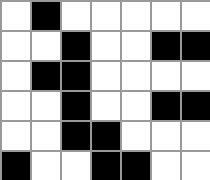[["white", "black", "white", "white", "white", "white", "white"], ["white", "white", "black", "white", "white", "black", "black"], ["white", "black", "black", "white", "white", "white", "white"], ["white", "white", "black", "white", "white", "black", "black"], ["white", "white", "black", "black", "white", "white", "white"], ["black", "white", "white", "black", "black", "white", "white"]]